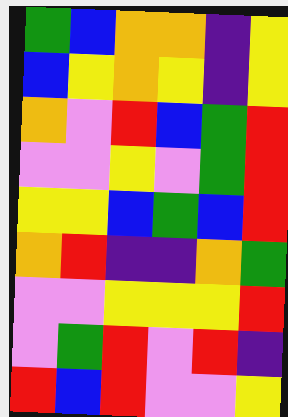[["green", "blue", "orange", "orange", "indigo", "yellow"], ["blue", "yellow", "orange", "yellow", "indigo", "yellow"], ["orange", "violet", "red", "blue", "green", "red"], ["violet", "violet", "yellow", "violet", "green", "red"], ["yellow", "yellow", "blue", "green", "blue", "red"], ["orange", "red", "indigo", "indigo", "orange", "green"], ["violet", "violet", "yellow", "yellow", "yellow", "red"], ["violet", "green", "red", "violet", "red", "indigo"], ["red", "blue", "red", "violet", "violet", "yellow"]]